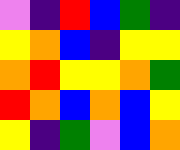[["violet", "indigo", "red", "blue", "green", "indigo"], ["yellow", "orange", "blue", "indigo", "yellow", "yellow"], ["orange", "red", "yellow", "yellow", "orange", "green"], ["red", "orange", "blue", "orange", "blue", "yellow"], ["yellow", "indigo", "green", "violet", "blue", "orange"]]